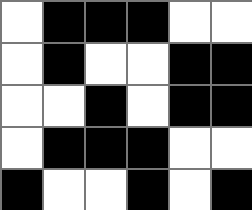[["white", "black", "black", "black", "white", "white"], ["white", "black", "white", "white", "black", "black"], ["white", "white", "black", "white", "black", "black"], ["white", "black", "black", "black", "white", "white"], ["black", "white", "white", "black", "white", "black"]]